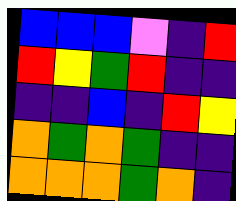[["blue", "blue", "blue", "violet", "indigo", "red"], ["red", "yellow", "green", "red", "indigo", "indigo"], ["indigo", "indigo", "blue", "indigo", "red", "yellow"], ["orange", "green", "orange", "green", "indigo", "indigo"], ["orange", "orange", "orange", "green", "orange", "indigo"]]